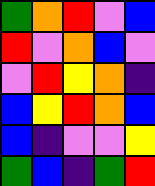[["green", "orange", "red", "violet", "blue"], ["red", "violet", "orange", "blue", "violet"], ["violet", "red", "yellow", "orange", "indigo"], ["blue", "yellow", "red", "orange", "blue"], ["blue", "indigo", "violet", "violet", "yellow"], ["green", "blue", "indigo", "green", "red"]]